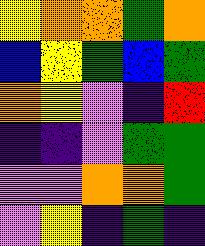[["yellow", "orange", "orange", "green", "orange"], ["blue", "yellow", "green", "blue", "green"], ["orange", "yellow", "violet", "indigo", "red"], ["indigo", "indigo", "violet", "green", "green"], ["violet", "violet", "orange", "orange", "green"], ["violet", "yellow", "indigo", "green", "indigo"]]